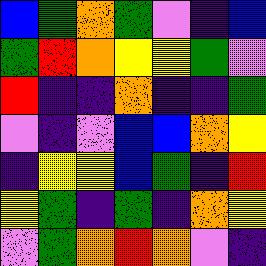[["blue", "green", "orange", "green", "violet", "indigo", "blue"], ["green", "red", "orange", "yellow", "yellow", "green", "violet"], ["red", "indigo", "indigo", "orange", "indigo", "indigo", "green"], ["violet", "indigo", "violet", "blue", "blue", "orange", "yellow"], ["indigo", "yellow", "yellow", "blue", "green", "indigo", "red"], ["yellow", "green", "indigo", "green", "indigo", "orange", "yellow"], ["violet", "green", "orange", "red", "orange", "violet", "indigo"]]